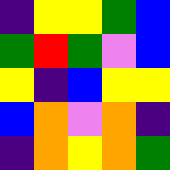[["indigo", "yellow", "yellow", "green", "blue"], ["green", "red", "green", "violet", "blue"], ["yellow", "indigo", "blue", "yellow", "yellow"], ["blue", "orange", "violet", "orange", "indigo"], ["indigo", "orange", "yellow", "orange", "green"]]